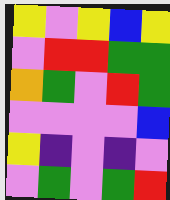[["yellow", "violet", "yellow", "blue", "yellow"], ["violet", "red", "red", "green", "green"], ["orange", "green", "violet", "red", "green"], ["violet", "violet", "violet", "violet", "blue"], ["yellow", "indigo", "violet", "indigo", "violet"], ["violet", "green", "violet", "green", "red"]]